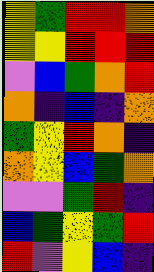[["yellow", "green", "red", "red", "orange"], ["yellow", "yellow", "red", "red", "red"], ["violet", "blue", "green", "orange", "red"], ["orange", "indigo", "blue", "indigo", "orange"], ["green", "yellow", "red", "orange", "indigo"], ["orange", "yellow", "blue", "green", "orange"], ["violet", "violet", "green", "red", "indigo"], ["blue", "green", "yellow", "green", "red"], ["red", "violet", "yellow", "blue", "indigo"]]